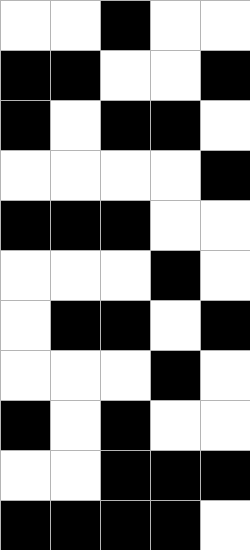[["white", "white", "black", "white", "white"], ["black", "black", "white", "white", "black"], ["black", "white", "black", "black", "white"], ["white", "white", "white", "white", "black"], ["black", "black", "black", "white", "white"], ["white", "white", "white", "black", "white"], ["white", "black", "black", "white", "black"], ["white", "white", "white", "black", "white"], ["black", "white", "black", "white", "white"], ["white", "white", "black", "black", "black"], ["black", "black", "black", "black", "white"]]